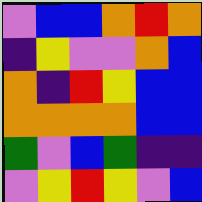[["violet", "blue", "blue", "orange", "red", "orange"], ["indigo", "yellow", "violet", "violet", "orange", "blue"], ["orange", "indigo", "red", "yellow", "blue", "blue"], ["orange", "orange", "orange", "orange", "blue", "blue"], ["green", "violet", "blue", "green", "indigo", "indigo"], ["violet", "yellow", "red", "yellow", "violet", "blue"]]